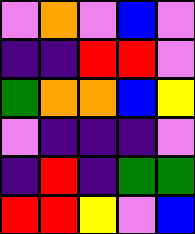[["violet", "orange", "violet", "blue", "violet"], ["indigo", "indigo", "red", "red", "violet"], ["green", "orange", "orange", "blue", "yellow"], ["violet", "indigo", "indigo", "indigo", "violet"], ["indigo", "red", "indigo", "green", "green"], ["red", "red", "yellow", "violet", "blue"]]